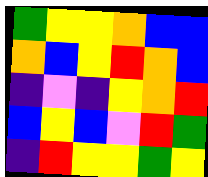[["green", "yellow", "yellow", "orange", "blue", "blue"], ["orange", "blue", "yellow", "red", "orange", "blue"], ["indigo", "violet", "indigo", "yellow", "orange", "red"], ["blue", "yellow", "blue", "violet", "red", "green"], ["indigo", "red", "yellow", "yellow", "green", "yellow"]]